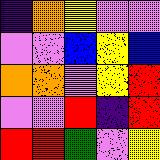[["indigo", "orange", "yellow", "violet", "violet"], ["violet", "violet", "blue", "yellow", "blue"], ["orange", "orange", "violet", "yellow", "red"], ["violet", "violet", "red", "indigo", "red"], ["red", "red", "green", "violet", "yellow"]]